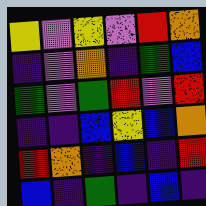[["yellow", "violet", "yellow", "violet", "red", "orange"], ["indigo", "violet", "orange", "indigo", "green", "blue"], ["green", "violet", "green", "red", "violet", "red"], ["indigo", "indigo", "blue", "yellow", "blue", "orange"], ["red", "orange", "indigo", "blue", "indigo", "red"], ["blue", "indigo", "green", "indigo", "blue", "indigo"]]